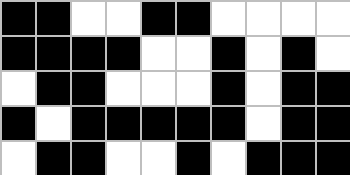[["black", "black", "white", "white", "black", "black", "white", "white", "white", "white"], ["black", "black", "black", "black", "white", "white", "black", "white", "black", "white"], ["white", "black", "black", "white", "white", "white", "black", "white", "black", "black"], ["black", "white", "black", "black", "black", "black", "black", "white", "black", "black"], ["white", "black", "black", "white", "white", "black", "white", "black", "black", "black"]]